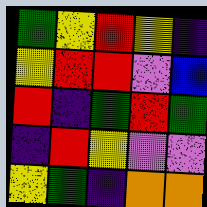[["green", "yellow", "red", "yellow", "indigo"], ["yellow", "red", "red", "violet", "blue"], ["red", "indigo", "green", "red", "green"], ["indigo", "red", "yellow", "violet", "violet"], ["yellow", "green", "indigo", "orange", "orange"]]